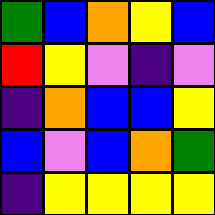[["green", "blue", "orange", "yellow", "blue"], ["red", "yellow", "violet", "indigo", "violet"], ["indigo", "orange", "blue", "blue", "yellow"], ["blue", "violet", "blue", "orange", "green"], ["indigo", "yellow", "yellow", "yellow", "yellow"]]